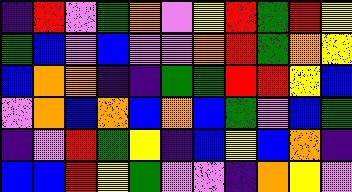[["indigo", "red", "violet", "green", "orange", "violet", "yellow", "red", "green", "red", "yellow"], ["green", "blue", "violet", "blue", "violet", "violet", "orange", "red", "green", "orange", "yellow"], ["blue", "orange", "orange", "indigo", "indigo", "green", "green", "red", "red", "yellow", "blue"], ["violet", "orange", "blue", "orange", "blue", "orange", "blue", "green", "violet", "blue", "green"], ["indigo", "violet", "red", "green", "yellow", "indigo", "blue", "yellow", "blue", "orange", "indigo"], ["blue", "blue", "red", "yellow", "green", "violet", "violet", "indigo", "orange", "yellow", "violet"]]